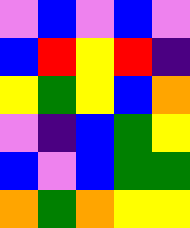[["violet", "blue", "violet", "blue", "violet"], ["blue", "red", "yellow", "red", "indigo"], ["yellow", "green", "yellow", "blue", "orange"], ["violet", "indigo", "blue", "green", "yellow"], ["blue", "violet", "blue", "green", "green"], ["orange", "green", "orange", "yellow", "yellow"]]